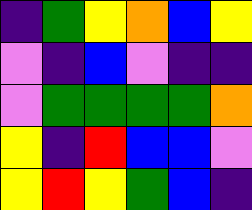[["indigo", "green", "yellow", "orange", "blue", "yellow"], ["violet", "indigo", "blue", "violet", "indigo", "indigo"], ["violet", "green", "green", "green", "green", "orange"], ["yellow", "indigo", "red", "blue", "blue", "violet"], ["yellow", "red", "yellow", "green", "blue", "indigo"]]